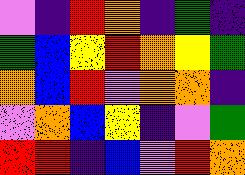[["violet", "indigo", "red", "orange", "indigo", "green", "indigo"], ["green", "blue", "yellow", "red", "orange", "yellow", "green"], ["orange", "blue", "red", "violet", "orange", "orange", "indigo"], ["violet", "orange", "blue", "yellow", "indigo", "violet", "green"], ["red", "red", "indigo", "blue", "violet", "red", "orange"]]